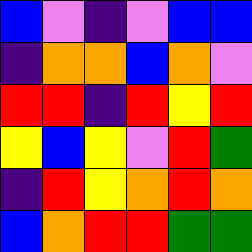[["blue", "violet", "indigo", "violet", "blue", "blue"], ["indigo", "orange", "orange", "blue", "orange", "violet"], ["red", "red", "indigo", "red", "yellow", "red"], ["yellow", "blue", "yellow", "violet", "red", "green"], ["indigo", "red", "yellow", "orange", "red", "orange"], ["blue", "orange", "red", "red", "green", "green"]]